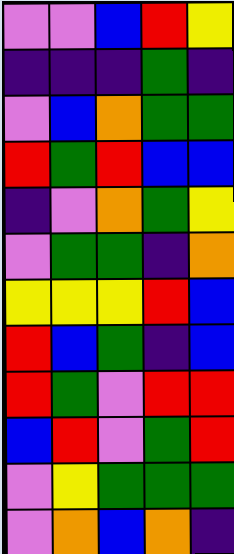[["violet", "violet", "blue", "red", "yellow"], ["indigo", "indigo", "indigo", "green", "indigo"], ["violet", "blue", "orange", "green", "green"], ["red", "green", "red", "blue", "blue"], ["indigo", "violet", "orange", "green", "yellow"], ["violet", "green", "green", "indigo", "orange"], ["yellow", "yellow", "yellow", "red", "blue"], ["red", "blue", "green", "indigo", "blue"], ["red", "green", "violet", "red", "red"], ["blue", "red", "violet", "green", "red"], ["violet", "yellow", "green", "green", "green"], ["violet", "orange", "blue", "orange", "indigo"]]